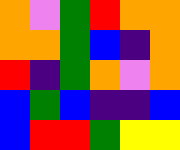[["orange", "violet", "green", "red", "orange", "orange"], ["orange", "orange", "green", "blue", "indigo", "orange"], ["red", "indigo", "green", "orange", "violet", "orange"], ["blue", "green", "blue", "indigo", "indigo", "blue"], ["blue", "red", "red", "green", "yellow", "yellow"]]